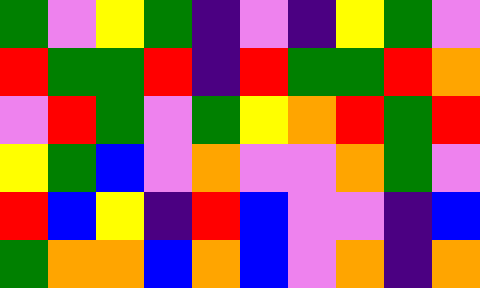[["green", "violet", "yellow", "green", "indigo", "violet", "indigo", "yellow", "green", "violet"], ["red", "green", "green", "red", "indigo", "red", "green", "green", "red", "orange"], ["violet", "red", "green", "violet", "green", "yellow", "orange", "red", "green", "red"], ["yellow", "green", "blue", "violet", "orange", "violet", "violet", "orange", "green", "violet"], ["red", "blue", "yellow", "indigo", "red", "blue", "violet", "violet", "indigo", "blue"], ["green", "orange", "orange", "blue", "orange", "blue", "violet", "orange", "indigo", "orange"]]